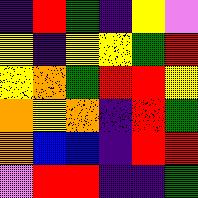[["indigo", "red", "green", "indigo", "yellow", "violet"], ["yellow", "indigo", "yellow", "yellow", "green", "red"], ["yellow", "orange", "green", "red", "red", "yellow"], ["orange", "yellow", "orange", "indigo", "red", "green"], ["orange", "blue", "blue", "indigo", "red", "red"], ["violet", "red", "red", "indigo", "indigo", "green"]]